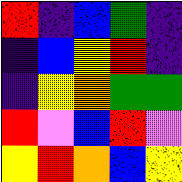[["red", "indigo", "blue", "green", "indigo"], ["indigo", "blue", "yellow", "red", "indigo"], ["indigo", "yellow", "orange", "green", "green"], ["red", "violet", "blue", "red", "violet"], ["yellow", "red", "orange", "blue", "yellow"]]